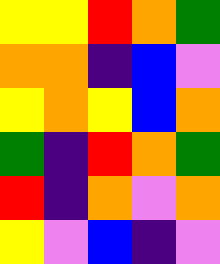[["yellow", "yellow", "red", "orange", "green"], ["orange", "orange", "indigo", "blue", "violet"], ["yellow", "orange", "yellow", "blue", "orange"], ["green", "indigo", "red", "orange", "green"], ["red", "indigo", "orange", "violet", "orange"], ["yellow", "violet", "blue", "indigo", "violet"]]